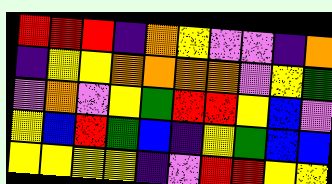[["red", "red", "red", "indigo", "orange", "yellow", "violet", "violet", "indigo", "orange"], ["indigo", "yellow", "yellow", "orange", "orange", "orange", "orange", "violet", "yellow", "green"], ["violet", "orange", "violet", "yellow", "green", "red", "red", "yellow", "blue", "violet"], ["yellow", "blue", "red", "green", "blue", "indigo", "yellow", "green", "blue", "blue"], ["yellow", "yellow", "yellow", "yellow", "indigo", "violet", "red", "red", "yellow", "yellow"]]